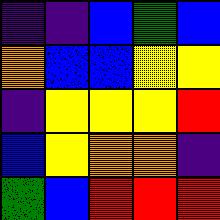[["indigo", "indigo", "blue", "green", "blue"], ["orange", "blue", "blue", "yellow", "yellow"], ["indigo", "yellow", "yellow", "yellow", "red"], ["blue", "yellow", "orange", "orange", "indigo"], ["green", "blue", "red", "red", "red"]]